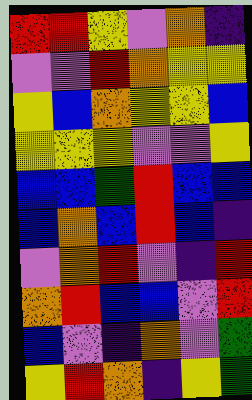[["red", "red", "yellow", "violet", "orange", "indigo"], ["violet", "violet", "red", "orange", "yellow", "yellow"], ["yellow", "blue", "orange", "yellow", "yellow", "blue"], ["yellow", "yellow", "yellow", "violet", "violet", "yellow"], ["blue", "blue", "green", "red", "blue", "blue"], ["blue", "orange", "blue", "red", "blue", "indigo"], ["violet", "orange", "red", "violet", "indigo", "red"], ["orange", "red", "blue", "blue", "violet", "red"], ["blue", "violet", "indigo", "orange", "violet", "green"], ["yellow", "red", "orange", "indigo", "yellow", "green"]]